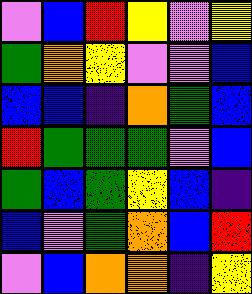[["violet", "blue", "red", "yellow", "violet", "yellow"], ["green", "orange", "yellow", "violet", "violet", "blue"], ["blue", "blue", "indigo", "orange", "green", "blue"], ["red", "green", "green", "green", "violet", "blue"], ["green", "blue", "green", "yellow", "blue", "indigo"], ["blue", "violet", "green", "orange", "blue", "red"], ["violet", "blue", "orange", "orange", "indigo", "yellow"]]